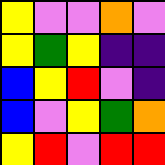[["yellow", "violet", "violet", "orange", "violet"], ["yellow", "green", "yellow", "indigo", "indigo"], ["blue", "yellow", "red", "violet", "indigo"], ["blue", "violet", "yellow", "green", "orange"], ["yellow", "red", "violet", "red", "red"]]